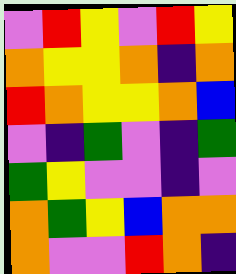[["violet", "red", "yellow", "violet", "red", "yellow"], ["orange", "yellow", "yellow", "orange", "indigo", "orange"], ["red", "orange", "yellow", "yellow", "orange", "blue"], ["violet", "indigo", "green", "violet", "indigo", "green"], ["green", "yellow", "violet", "violet", "indigo", "violet"], ["orange", "green", "yellow", "blue", "orange", "orange"], ["orange", "violet", "violet", "red", "orange", "indigo"]]